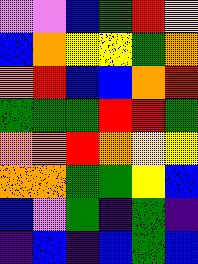[["violet", "violet", "blue", "green", "red", "yellow"], ["blue", "orange", "yellow", "yellow", "green", "orange"], ["orange", "red", "blue", "blue", "orange", "red"], ["green", "green", "green", "red", "red", "green"], ["orange", "orange", "red", "orange", "yellow", "yellow"], ["orange", "orange", "green", "green", "yellow", "blue"], ["blue", "violet", "green", "indigo", "green", "indigo"], ["indigo", "blue", "indigo", "blue", "green", "blue"]]